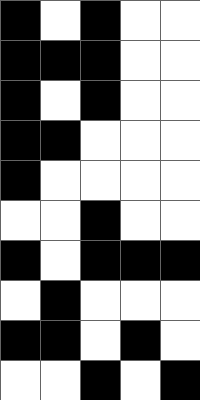[["black", "white", "black", "white", "white"], ["black", "black", "black", "white", "white"], ["black", "white", "black", "white", "white"], ["black", "black", "white", "white", "white"], ["black", "white", "white", "white", "white"], ["white", "white", "black", "white", "white"], ["black", "white", "black", "black", "black"], ["white", "black", "white", "white", "white"], ["black", "black", "white", "black", "white"], ["white", "white", "black", "white", "black"]]